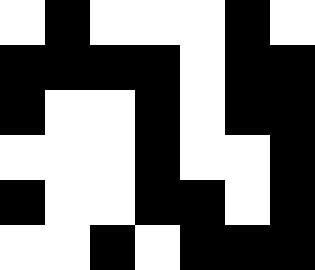[["white", "black", "white", "white", "white", "black", "white"], ["black", "black", "black", "black", "white", "black", "black"], ["black", "white", "white", "black", "white", "black", "black"], ["white", "white", "white", "black", "white", "white", "black"], ["black", "white", "white", "black", "black", "white", "black"], ["white", "white", "black", "white", "black", "black", "black"]]